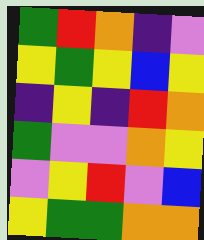[["green", "red", "orange", "indigo", "violet"], ["yellow", "green", "yellow", "blue", "yellow"], ["indigo", "yellow", "indigo", "red", "orange"], ["green", "violet", "violet", "orange", "yellow"], ["violet", "yellow", "red", "violet", "blue"], ["yellow", "green", "green", "orange", "orange"]]